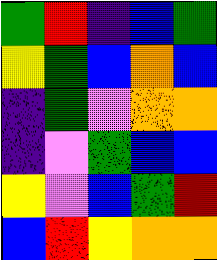[["green", "red", "indigo", "blue", "green"], ["yellow", "green", "blue", "orange", "blue"], ["indigo", "green", "violet", "orange", "orange"], ["indigo", "violet", "green", "blue", "blue"], ["yellow", "violet", "blue", "green", "red"], ["blue", "red", "yellow", "orange", "orange"]]